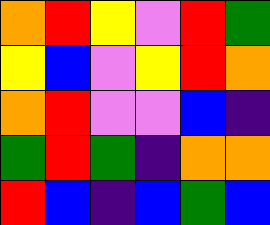[["orange", "red", "yellow", "violet", "red", "green"], ["yellow", "blue", "violet", "yellow", "red", "orange"], ["orange", "red", "violet", "violet", "blue", "indigo"], ["green", "red", "green", "indigo", "orange", "orange"], ["red", "blue", "indigo", "blue", "green", "blue"]]